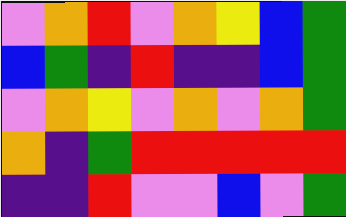[["violet", "orange", "red", "violet", "orange", "yellow", "blue", "green"], ["blue", "green", "indigo", "red", "indigo", "indigo", "blue", "green"], ["violet", "orange", "yellow", "violet", "orange", "violet", "orange", "green"], ["orange", "indigo", "green", "red", "red", "red", "red", "red"], ["indigo", "indigo", "red", "violet", "violet", "blue", "violet", "green"]]